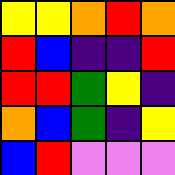[["yellow", "yellow", "orange", "red", "orange"], ["red", "blue", "indigo", "indigo", "red"], ["red", "red", "green", "yellow", "indigo"], ["orange", "blue", "green", "indigo", "yellow"], ["blue", "red", "violet", "violet", "violet"]]